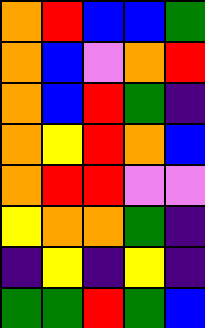[["orange", "red", "blue", "blue", "green"], ["orange", "blue", "violet", "orange", "red"], ["orange", "blue", "red", "green", "indigo"], ["orange", "yellow", "red", "orange", "blue"], ["orange", "red", "red", "violet", "violet"], ["yellow", "orange", "orange", "green", "indigo"], ["indigo", "yellow", "indigo", "yellow", "indigo"], ["green", "green", "red", "green", "blue"]]